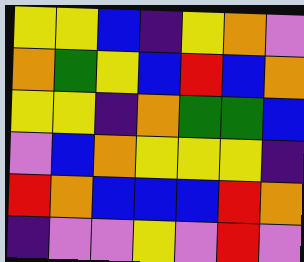[["yellow", "yellow", "blue", "indigo", "yellow", "orange", "violet"], ["orange", "green", "yellow", "blue", "red", "blue", "orange"], ["yellow", "yellow", "indigo", "orange", "green", "green", "blue"], ["violet", "blue", "orange", "yellow", "yellow", "yellow", "indigo"], ["red", "orange", "blue", "blue", "blue", "red", "orange"], ["indigo", "violet", "violet", "yellow", "violet", "red", "violet"]]